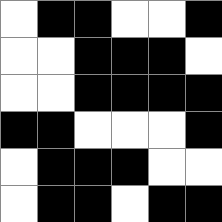[["white", "black", "black", "white", "white", "black"], ["white", "white", "black", "black", "black", "white"], ["white", "white", "black", "black", "black", "black"], ["black", "black", "white", "white", "white", "black"], ["white", "black", "black", "black", "white", "white"], ["white", "black", "black", "white", "black", "black"]]